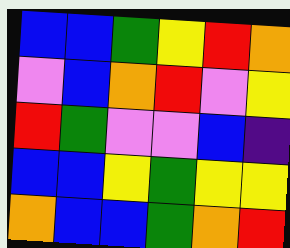[["blue", "blue", "green", "yellow", "red", "orange"], ["violet", "blue", "orange", "red", "violet", "yellow"], ["red", "green", "violet", "violet", "blue", "indigo"], ["blue", "blue", "yellow", "green", "yellow", "yellow"], ["orange", "blue", "blue", "green", "orange", "red"]]